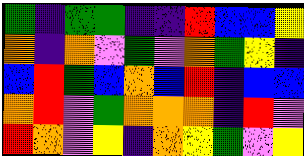[["green", "indigo", "green", "green", "indigo", "indigo", "red", "blue", "blue", "yellow"], ["orange", "indigo", "orange", "violet", "green", "violet", "orange", "green", "yellow", "indigo"], ["blue", "red", "green", "blue", "orange", "blue", "red", "indigo", "blue", "blue"], ["orange", "red", "violet", "green", "orange", "orange", "orange", "indigo", "red", "violet"], ["red", "orange", "violet", "yellow", "indigo", "orange", "yellow", "green", "violet", "yellow"]]